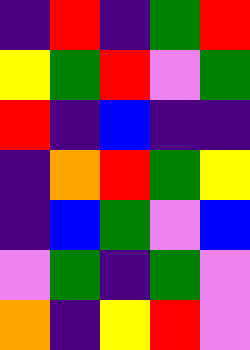[["indigo", "red", "indigo", "green", "red"], ["yellow", "green", "red", "violet", "green"], ["red", "indigo", "blue", "indigo", "indigo"], ["indigo", "orange", "red", "green", "yellow"], ["indigo", "blue", "green", "violet", "blue"], ["violet", "green", "indigo", "green", "violet"], ["orange", "indigo", "yellow", "red", "violet"]]